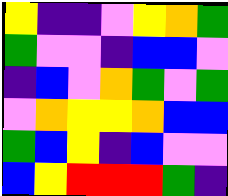[["yellow", "indigo", "indigo", "violet", "yellow", "orange", "green"], ["green", "violet", "violet", "indigo", "blue", "blue", "violet"], ["indigo", "blue", "violet", "orange", "green", "violet", "green"], ["violet", "orange", "yellow", "yellow", "orange", "blue", "blue"], ["green", "blue", "yellow", "indigo", "blue", "violet", "violet"], ["blue", "yellow", "red", "red", "red", "green", "indigo"]]